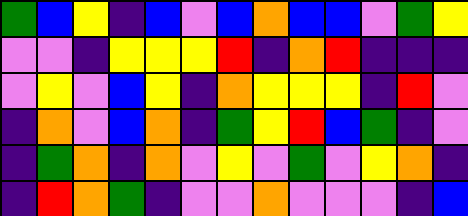[["green", "blue", "yellow", "indigo", "blue", "violet", "blue", "orange", "blue", "blue", "violet", "green", "yellow"], ["violet", "violet", "indigo", "yellow", "yellow", "yellow", "red", "indigo", "orange", "red", "indigo", "indigo", "indigo"], ["violet", "yellow", "violet", "blue", "yellow", "indigo", "orange", "yellow", "yellow", "yellow", "indigo", "red", "violet"], ["indigo", "orange", "violet", "blue", "orange", "indigo", "green", "yellow", "red", "blue", "green", "indigo", "violet"], ["indigo", "green", "orange", "indigo", "orange", "violet", "yellow", "violet", "green", "violet", "yellow", "orange", "indigo"], ["indigo", "red", "orange", "green", "indigo", "violet", "violet", "orange", "violet", "violet", "violet", "indigo", "blue"]]